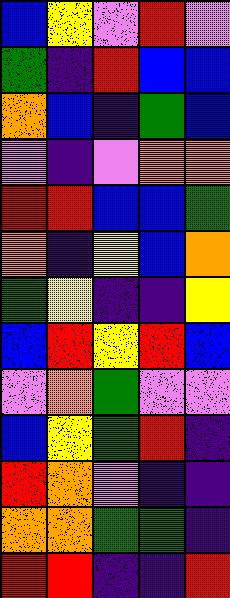[["blue", "yellow", "violet", "red", "violet"], ["green", "indigo", "red", "blue", "blue"], ["orange", "blue", "indigo", "green", "blue"], ["violet", "indigo", "violet", "orange", "orange"], ["red", "red", "blue", "blue", "green"], ["orange", "indigo", "yellow", "blue", "orange"], ["green", "yellow", "indigo", "indigo", "yellow"], ["blue", "red", "yellow", "red", "blue"], ["violet", "orange", "green", "violet", "violet"], ["blue", "yellow", "green", "red", "indigo"], ["red", "orange", "violet", "indigo", "indigo"], ["orange", "orange", "green", "green", "indigo"], ["red", "red", "indigo", "indigo", "red"]]